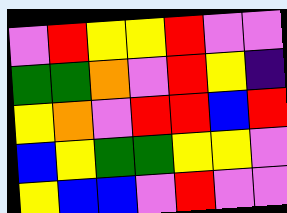[["violet", "red", "yellow", "yellow", "red", "violet", "violet"], ["green", "green", "orange", "violet", "red", "yellow", "indigo"], ["yellow", "orange", "violet", "red", "red", "blue", "red"], ["blue", "yellow", "green", "green", "yellow", "yellow", "violet"], ["yellow", "blue", "blue", "violet", "red", "violet", "violet"]]